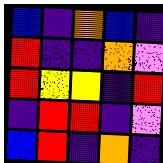[["blue", "indigo", "orange", "blue", "indigo"], ["red", "indigo", "indigo", "orange", "violet"], ["red", "yellow", "yellow", "indigo", "red"], ["indigo", "red", "red", "indigo", "violet"], ["blue", "red", "indigo", "orange", "indigo"]]